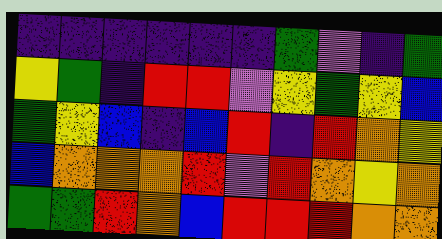[["indigo", "indigo", "indigo", "indigo", "indigo", "indigo", "green", "violet", "indigo", "green"], ["yellow", "green", "indigo", "red", "red", "violet", "yellow", "green", "yellow", "blue"], ["green", "yellow", "blue", "indigo", "blue", "red", "indigo", "red", "orange", "yellow"], ["blue", "orange", "orange", "orange", "red", "violet", "red", "orange", "yellow", "orange"], ["green", "green", "red", "orange", "blue", "red", "red", "red", "orange", "orange"]]